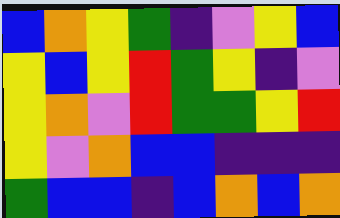[["blue", "orange", "yellow", "green", "indigo", "violet", "yellow", "blue"], ["yellow", "blue", "yellow", "red", "green", "yellow", "indigo", "violet"], ["yellow", "orange", "violet", "red", "green", "green", "yellow", "red"], ["yellow", "violet", "orange", "blue", "blue", "indigo", "indigo", "indigo"], ["green", "blue", "blue", "indigo", "blue", "orange", "blue", "orange"]]